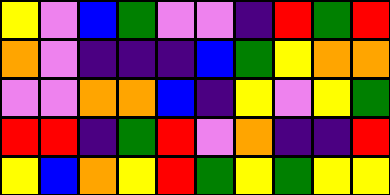[["yellow", "violet", "blue", "green", "violet", "violet", "indigo", "red", "green", "red"], ["orange", "violet", "indigo", "indigo", "indigo", "blue", "green", "yellow", "orange", "orange"], ["violet", "violet", "orange", "orange", "blue", "indigo", "yellow", "violet", "yellow", "green"], ["red", "red", "indigo", "green", "red", "violet", "orange", "indigo", "indigo", "red"], ["yellow", "blue", "orange", "yellow", "red", "green", "yellow", "green", "yellow", "yellow"]]